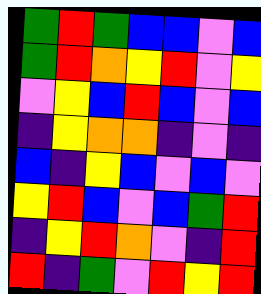[["green", "red", "green", "blue", "blue", "violet", "blue"], ["green", "red", "orange", "yellow", "red", "violet", "yellow"], ["violet", "yellow", "blue", "red", "blue", "violet", "blue"], ["indigo", "yellow", "orange", "orange", "indigo", "violet", "indigo"], ["blue", "indigo", "yellow", "blue", "violet", "blue", "violet"], ["yellow", "red", "blue", "violet", "blue", "green", "red"], ["indigo", "yellow", "red", "orange", "violet", "indigo", "red"], ["red", "indigo", "green", "violet", "red", "yellow", "red"]]